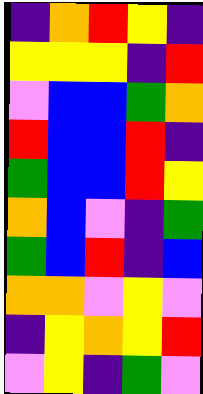[["indigo", "orange", "red", "yellow", "indigo"], ["yellow", "yellow", "yellow", "indigo", "red"], ["violet", "blue", "blue", "green", "orange"], ["red", "blue", "blue", "red", "indigo"], ["green", "blue", "blue", "red", "yellow"], ["orange", "blue", "violet", "indigo", "green"], ["green", "blue", "red", "indigo", "blue"], ["orange", "orange", "violet", "yellow", "violet"], ["indigo", "yellow", "orange", "yellow", "red"], ["violet", "yellow", "indigo", "green", "violet"]]